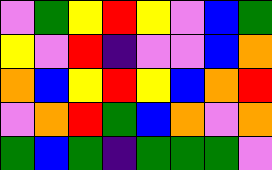[["violet", "green", "yellow", "red", "yellow", "violet", "blue", "green"], ["yellow", "violet", "red", "indigo", "violet", "violet", "blue", "orange"], ["orange", "blue", "yellow", "red", "yellow", "blue", "orange", "red"], ["violet", "orange", "red", "green", "blue", "orange", "violet", "orange"], ["green", "blue", "green", "indigo", "green", "green", "green", "violet"]]